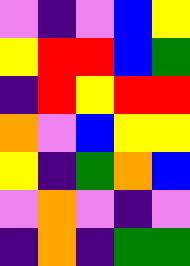[["violet", "indigo", "violet", "blue", "yellow"], ["yellow", "red", "red", "blue", "green"], ["indigo", "red", "yellow", "red", "red"], ["orange", "violet", "blue", "yellow", "yellow"], ["yellow", "indigo", "green", "orange", "blue"], ["violet", "orange", "violet", "indigo", "violet"], ["indigo", "orange", "indigo", "green", "green"]]